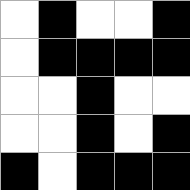[["white", "black", "white", "white", "black"], ["white", "black", "black", "black", "black"], ["white", "white", "black", "white", "white"], ["white", "white", "black", "white", "black"], ["black", "white", "black", "black", "black"]]